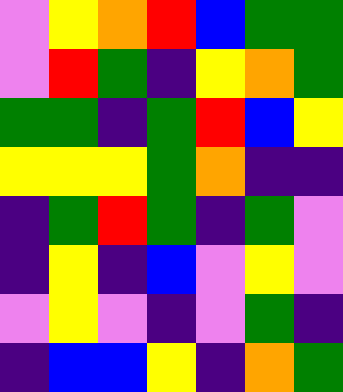[["violet", "yellow", "orange", "red", "blue", "green", "green"], ["violet", "red", "green", "indigo", "yellow", "orange", "green"], ["green", "green", "indigo", "green", "red", "blue", "yellow"], ["yellow", "yellow", "yellow", "green", "orange", "indigo", "indigo"], ["indigo", "green", "red", "green", "indigo", "green", "violet"], ["indigo", "yellow", "indigo", "blue", "violet", "yellow", "violet"], ["violet", "yellow", "violet", "indigo", "violet", "green", "indigo"], ["indigo", "blue", "blue", "yellow", "indigo", "orange", "green"]]